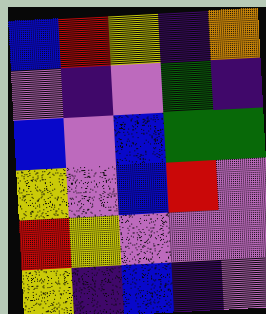[["blue", "red", "yellow", "indigo", "orange"], ["violet", "indigo", "violet", "green", "indigo"], ["blue", "violet", "blue", "green", "green"], ["yellow", "violet", "blue", "red", "violet"], ["red", "yellow", "violet", "violet", "violet"], ["yellow", "indigo", "blue", "indigo", "violet"]]